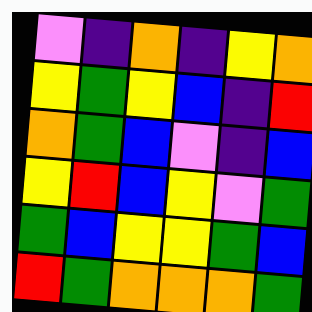[["violet", "indigo", "orange", "indigo", "yellow", "orange"], ["yellow", "green", "yellow", "blue", "indigo", "red"], ["orange", "green", "blue", "violet", "indigo", "blue"], ["yellow", "red", "blue", "yellow", "violet", "green"], ["green", "blue", "yellow", "yellow", "green", "blue"], ["red", "green", "orange", "orange", "orange", "green"]]